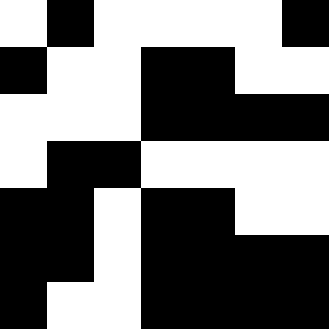[["white", "black", "white", "white", "white", "white", "black"], ["black", "white", "white", "black", "black", "white", "white"], ["white", "white", "white", "black", "black", "black", "black"], ["white", "black", "black", "white", "white", "white", "white"], ["black", "black", "white", "black", "black", "white", "white"], ["black", "black", "white", "black", "black", "black", "black"], ["black", "white", "white", "black", "black", "black", "black"]]